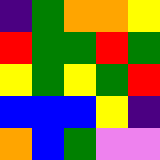[["indigo", "green", "orange", "orange", "yellow"], ["red", "green", "green", "red", "green"], ["yellow", "green", "yellow", "green", "red"], ["blue", "blue", "blue", "yellow", "indigo"], ["orange", "blue", "green", "violet", "violet"]]